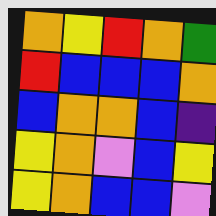[["orange", "yellow", "red", "orange", "green"], ["red", "blue", "blue", "blue", "orange"], ["blue", "orange", "orange", "blue", "indigo"], ["yellow", "orange", "violet", "blue", "yellow"], ["yellow", "orange", "blue", "blue", "violet"]]